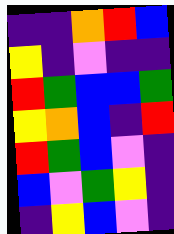[["indigo", "indigo", "orange", "red", "blue"], ["yellow", "indigo", "violet", "indigo", "indigo"], ["red", "green", "blue", "blue", "green"], ["yellow", "orange", "blue", "indigo", "red"], ["red", "green", "blue", "violet", "indigo"], ["blue", "violet", "green", "yellow", "indigo"], ["indigo", "yellow", "blue", "violet", "indigo"]]